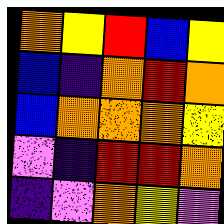[["orange", "yellow", "red", "blue", "yellow"], ["blue", "indigo", "orange", "red", "orange"], ["blue", "orange", "orange", "orange", "yellow"], ["violet", "indigo", "red", "red", "orange"], ["indigo", "violet", "orange", "yellow", "violet"]]